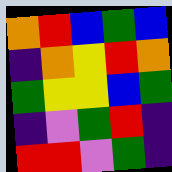[["orange", "red", "blue", "green", "blue"], ["indigo", "orange", "yellow", "red", "orange"], ["green", "yellow", "yellow", "blue", "green"], ["indigo", "violet", "green", "red", "indigo"], ["red", "red", "violet", "green", "indigo"]]